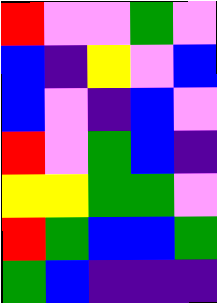[["red", "violet", "violet", "green", "violet"], ["blue", "indigo", "yellow", "violet", "blue"], ["blue", "violet", "indigo", "blue", "violet"], ["red", "violet", "green", "blue", "indigo"], ["yellow", "yellow", "green", "green", "violet"], ["red", "green", "blue", "blue", "green"], ["green", "blue", "indigo", "indigo", "indigo"]]